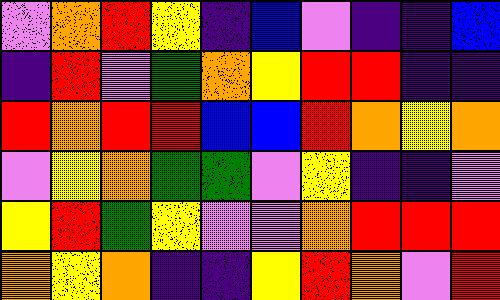[["violet", "orange", "red", "yellow", "indigo", "blue", "violet", "indigo", "indigo", "blue"], ["indigo", "red", "violet", "green", "orange", "yellow", "red", "red", "indigo", "indigo"], ["red", "orange", "red", "red", "blue", "blue", "red", "orange", "yellow", "orange"], ["violet", "yellow", "orange", "green", "green", "violet", "yellow", "indigo", "indigo", "violet"], ["yellow", "red", "green", "yellow", "violet", "violet", "orange", "red", "red", "red"], ["orange", "yellow", "orange", "indigo", "indigo", "yellow", "red", "orange", "violet", "red"]]